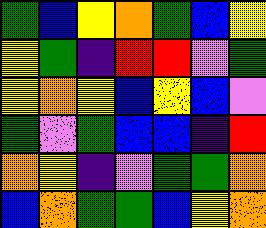[["green", "blue", "yellow", "orange", "green", "blue", "yellow"], ["yellow", "green", "indigo", "red", "red", "violet", "green"], ["yellow", "orange", "yellow", "blue", "yellow", "blue", "violet"], ["green", "violet", "green", "blue", "blue", "indigo", "red"], ["orange", "yellow", "indigo", "violet", "green", "green", "orange"], ["blue", "orange", "green", "green", "blue", "yellow", "orange"]]